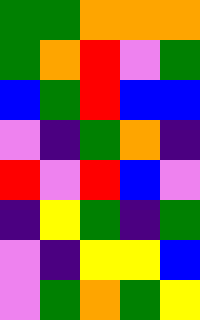[["green", "green", "orange", "orange", "orange"], ["green", "orange", "red", "violet", "green"], ["blue", "green", "red", "blue", "blue"], ["violet", "indigo", "green", "orange", "indigo"], ["red", "violet", "red", "blue", "violet"], ["indigo", "yellow", "green", "indigo", "green"], ["violet", "indigo", "yellow", "yellow", "blue"], ["violet", "green", "orange", "green", "yellow"]]